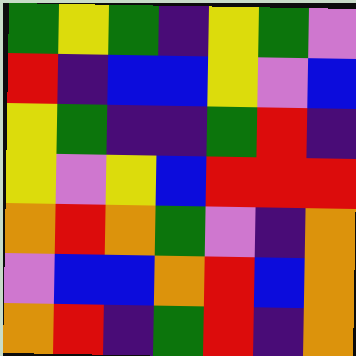[["green", "yellow", "green", "indigo", "yellow", "green", "violet"], ["red", "indigo", "blue", "blue", "yellow", "violet", "blue"], ["yellow", "green", "indigo", "indigo", "green", "red", "indigo"], ["yellow", "violet", "yellow", "blue", "red", "red", "red"], ["orange", "red", "orange", "green", "violet", "indigo", "orange"], ["violet", "blue", "blue", "orange", "red", "blue", "orange"], ["orange", "red", "indigo", "green", "red", "indigo", "orange"]]